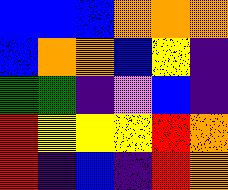[["blue", "blue", "blue", "orange", "orange", "orange"], ["blue", "orange", "orange", "blue", "yellow", "indigo"], ["green", "green", "indigo", "violet", "blue", "indigo"], ["red", "yellow", "yellow", "yellow", "red", "orange"], ["red", "indigo", "blue", "indigo", "red", "orange"]]